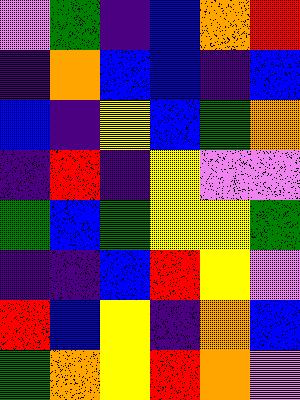[["violet", "green", "indigo", "blue", "orange", "red"], ["indigo", "orange", "blue", "blue", "indigo", "blue"], ["blue", "indigo", "yellow", "blue", "green", "orange"], ["indigo", "red", "indigo", "yellow", "violet", "violet"], ["green", "blue", "green", "yellow", "yellow", "green"], ["indigo", "indigo", "blue", "red", "yellow", "violet"], ["red", "blue", "yellow", "indigo", "orange", "blue"], ["green", "orange", "yellow", "red", "orange", "violet"]]